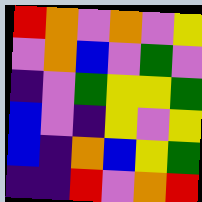[["red", "orange", "violet", "orange", "violet", "yellow"], ["violet", "orange", "blue", "violet", "green", "violet"], ["indigo", "violet", "green", "yellow", "yellow", "green"], ["blue", "violet", "indigo", "yellow", "violet", "yellow"], ["blue", "indigo", "orange", "blue", "yellow", "green"], ["indigo", "indigo", "red", "violet", "orange", "red"]]